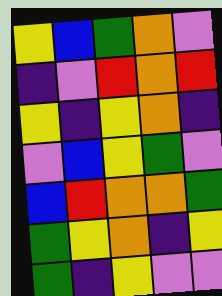[["yellow", "blue", "green", "orange", "violet"], ["indigo", "violet", "red", "orange", "red"], ["yellow", "indigo", "yellow", "orange", "indigo"], ["violet", "blue", "yellow", "green", "violet"], ["blue", "red", "orange", "orange", "green"], ["green", "yellow", "orange", "indigo", "yellow"], ["green", "indigo", "yellow", "violet", "violet"]]